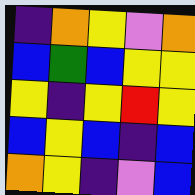[["indigo", "orange", "yellow", "violet", "orange"], ["blue", "green", "blue", "yellow", "yellow"], ["yellow", "indigo", "yellow", "red", "yellow"], ["blue", "yellow", "blue", "indigo", "blue"], ["orange", "yellow", "indigo", "violet", "blue"]]